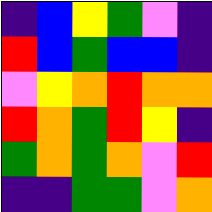[["indigo", "blue", "yellow", "green", "violet", "indigo"], ["red", "blue", "green", "blue", "blue", "indigo"], ["violet", "yellow", "orange", "red", "orange", "orange"], ["red", "orange", "green", "red", "yellow", "indigo"], ["green", "orange", "green", "orange", "violet", "red"], ["indigo", "indigo", "green", "green", "violet", "orange"]]